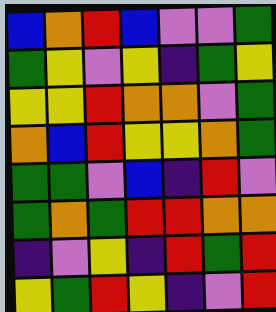[["blue", "orange", "red", "blue", "violet", "violet", "green"], ["green", "yellow", "violet", "yellow", "indigo", "green", "yellow"], ["yellow", "yellow", "red", "orange", "orange", "violet", "green"], ["orange", "blue", "red", "yellow", "yellow", "orange", "green"], ["green", "green", "violet", "blue", "indigo", "red", "violet"], ["green", "orange", "green", "red", "red", "orange", "orange"], ["indigo", "violet", "yellow", "indigo", "red", "green", "red"], ["yellow", "green", "red", "yellow", "indigo", "violet", "red"]]